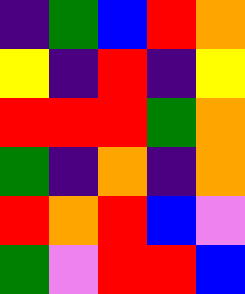[["indigo", "green", "blue", "red", "orange"], ["yellow", "indigo", "red", "indigo", "yellow"], ["red", "red", "red", "green", "orange"], ["green", "indigo", "orange", "indigo", "orange"], ["red", "orange", "red", "blue", "violet"], ["green", "violet", "red", "red", "blue"]]